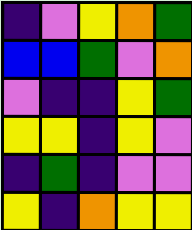[["indigo", "violet", "yellow", "orange", "green"], ["blue", "blue", "green", "violet", "orange"], ["violet", "indigo", "indigo", "yellow", "green"], ["yellow", "yellow", "indigo", "yellow", "violet"], ["indigo", "green", "indigo", "violet", "violet"], ["yellow", "indigo", "orange", "yellow", "yellow"]]